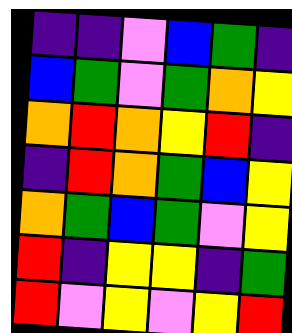[["indigo", "indigo", "violet", "blue", "green", "indigo"], ["blue", "green", "violet", "green", "orange", "yellow"], ["orange", "red", "orange", "yellow", "red", "indigo"], ["indigo", "red", "orange", "green", "blue", "yellow"], ["orange", "green", "blue", "green", "violet", "yellow"], ["red", "indigo", "yellow", "yellow", "indigo", "green"], ["red", "violet", "yellow", "violet", "yellow", "red"]]